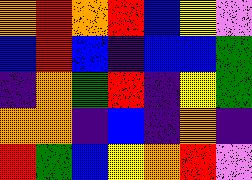[["orange", "red", "orange", "red", "blue", "yellow", "violet"], ["blue", "red", "blue", "indigo", "blue", "blue", "green"], ["indigo", "orange", "green", "red", "indigo", "yellow", "green"], ["orange", "orange", "indigo", "blue", "indigo", "orange", "indigo"], ["red", "green", "blue", "yellow", "orange", "red", "violet"]]